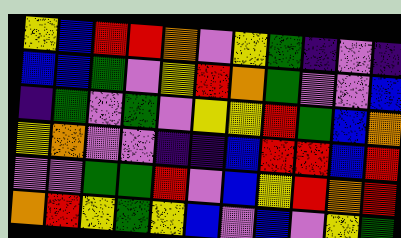[["yellow", "blue", "red", "red", "orange", "violet", "yellow", "green", "indigo", "violet", "indigo"], ["blue", "blue", "green", "violet", "yellow", "red", "orange", "green", "violet", "violet", "blue"], ["indigo", "green", "violet", "green", "violet", "yellow", "yellow", "red", "green", "blue", "orange"], ["yellow", "orange", "violet", "violet", "indigo", "indigo", "blue", "red", "red", "blue", "red"], ["violet", "violet", "green", "green", "red", "violet", "blue", "yellow", "red", "orange", "red"], ["orange", "red", "yellow", "green", "yellow", "blue", "violet", "blue", "violet", "yellow", "green"]]